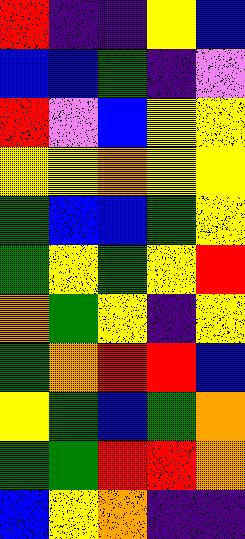[["red", "indigo", "indigo", "yellow", "blue"], ["blue", "blue", "green", "indigo", "violet"], ["red", "violet", "blue", "yellow", "yellow"], ["yellow", "yellow", "orange", "yellow", "yellow"], ["green", "blue", "blue", "green", "yellow"], ["green", "yellow", "green", "yellow", "red"], ["orange", "green", "yellow", "indigo", "yellow"], ["green", "orange", "red", "red", "blue"], ["yellow", "green", "blue", "green", "orange"], ["green", "green", "red", "red", "orange"], ["blue", "yellow", "orange", "indigo", "indigo"]]